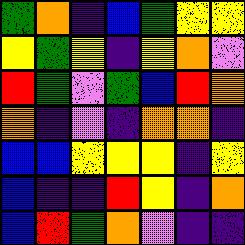[["green", "orange", "indigo", "blue", "green", "yellow", "yellow"], ["yellow", "green", "yellow", "indigo", "yellow", "orange", "violet"], ["red", "green", "violet", "green", "blue", "red", "orange"], ["orange", "indigo", "violet", "indigo", "orange", "orange", "indigo"], ["blue", "blue", "yellow", "yellow", "yellow", "indigo", "yellow"], ["blue", "indigo", "indigo", "red", "yellow", "indigo", "orange"], ["blue", "red", "green", "orange", "violet", "indigo", "indigo"]]